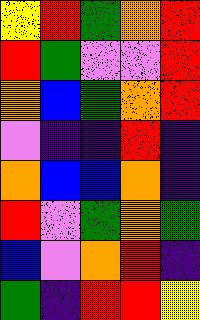[["yellow", "red", "green", "orange", "red"], ["red", "green", "violet", "violet", "red"], ["orange", "blue", "green", "orange", "red"], ["violet", "indigo", "indigo", "red", "indigo"], ["orange", "blue", "blue", "orange", "indigo"], ["red", "violet", "green", "orange", "green"], ["blue", "violet", "orange", "red", "indigo"], ["green", "indigo", "red", "red", "yellow"]]